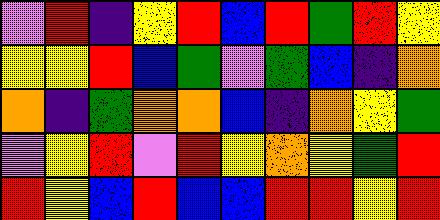[["violet", "red", "indigo", "yellow", "red", "blue", "red", "green", "red", "yellow"], ["yellow", "yellow", "red", "blue", "green", "violet", "green", "blue", "indigo", "orange"], ["orange", "indigo", "green", "orange", "orange", "blue", "indigo", "orange", "yellow", "green"], ["violet", "yellow", "red", "violet", "red", "yellow", "orange", "yellow", "green", "red"], ["red", "yellow", "blue", "red", "blue", "blue", "red", "red", "yellow", "red"]]